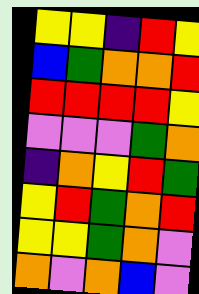[["yellow", "yellow", "indigo", "red", "yellow"], ["blue", "green", "orange", "orange", "red"], ["red", "red", "red", "red", "yellow"], ["violet", "violet", "violet", "green", "orange"], ["indigo", "orange", "yellow", "red", "green"], ["yellow", "red", "green", "orange", "red"], ["yellow", "yellow", "green", "orange", "violet"], ["orange", "violet", "orange", "blue", "violet"]]